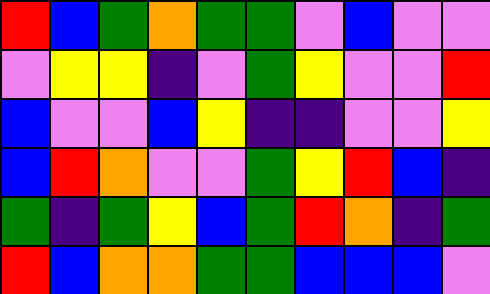[["red", "blue", "green", "orange", "green", "green", "violet", "blue", "violet", "violet"], ["violet", "yellow", "yellow", "indigo", "violet", "green", "yellow", "violet", "violet", "red"], ["blue", "violet", "violet", "blue", "yellow", "indigo", "indigo", "violet", "violet", "yellow"], ["blue", "red", "orange", "violet", "violet", "green", "yellow", "red", "blue", "indigo"], ["green", "indigo", "green", "yellow", "blue", "green", "red", "orange", "indigo", "green"], ["red", "blue", "orange", "orange", "green", "green", "blue", "blue", "blue", "violet"]]